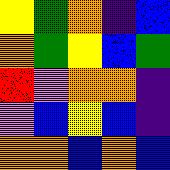[["yellow", "green", "orange", "indigo", "blue"], ["orange", "green", "yellow", "blue", "green"], ["red", "violet", "orange", "orange", "indigo"], ["violet", "blue", "yellow", "blue", "indigo"], ["orange", "orange", "blue", "orange", "blue"]]